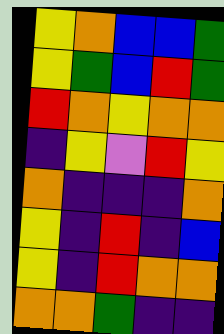[["yellow", "orange", "blue", "blue", "green"], ["yellow", "green", "blue", "red", "green"], ["red", "orange", "yellow", "orange", "orange"], ["indigo", "yellow", "violet", "red", "yellow"], ["orange", "indigo", "indigo", "indigo", "orange"], ["yellow", "indigo", "red", "indigo", "blue"], ["yellow", "indigo", "red", "orange", "orange"], ["orange", "orange", "green", "indigo", "indigo"]]